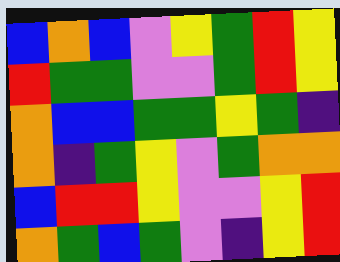[["blue", "orange", "blue", "violet", "yellow", "green", "red", "yellow"], ["red", "green", "green", "violet", "violet", "green", "red", "yellow"], ["orange", "blue", "blue", "green", "green", "yellow", "green", "indigo"], ["orange", "indigo", "green", "yellow", "violet", "green", "orange", "orange"], ["blue", "red", "red", "yellow", "violet", "violet", "yellow", "red"], ["orange", "green", "blue", "green", "violet", "indigo", "yellow", "red"]]